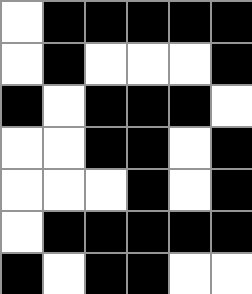[["white", "black", "black", "black", "black", "black"], ["white", "black", "white", "white", "white", "black"], ["black", "white", "black", "black", "black", "white"], ["white", "white", "black", "black", "white", "black"], ["white", "white", "white", "black", "white", "black"], ["white", "black", "black", "black", "black", "black"], ["black", "white", "black", "black", "white", "white"]]